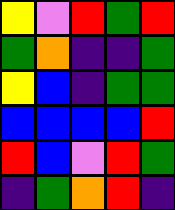[["yellow", "violet", "red", "green", "red"], ["green", "orange", "indigo", "indigo", "green"], ["yellow", "blue", "indigo", "green", "green"], ["blue", "blue", "blue", "blue", "red"], ["red", "blue", "violet", "red", "green"], ["indigo", "green", "orange", "red", "indigo"]]